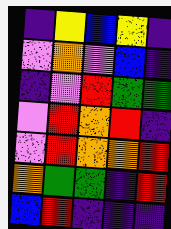[["indigo", "yellow", "blue", "yellow", "indigo"], ["violet", "orange", "violet", "blue", "indigo"], ["indigo", "violet", "red", "green", "green"], ["violet", "red", "orange", "red", "indigo"], ["violet", "red", "orange", "orange", "red"], ["orange", "green", "green", "indigo", "red"], ["blue", "red", "indigo", "indigo", "indigo"]]